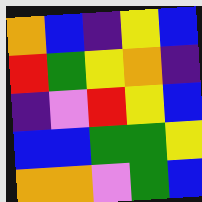[["orange", "blue", "indigo", "yellow", "blue"], ["red", "green", "yellow", "orange", "indigo"], ["indigo", "violet", "red", "yellow", "blue"], ["blue", "blue", "green", "green", "yellow"], ["orange", "orange", "violet", "green", "blue"]]